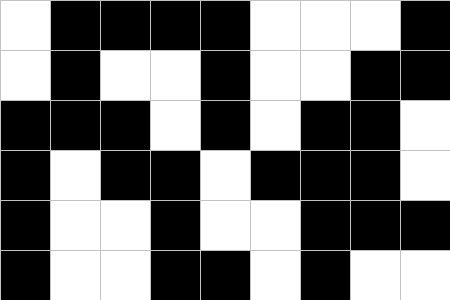[["white", "black", "black", "black", "black", "white", "white", "white", "black"], ["white", "black", "white", "white", "black", "white", "white", "black", "black"], ["black", "black", "black", "white", "black", "white", "black", "black", "white"], ["black", "white", "black", "black", "white", "black", "black", "black", "white"], ["black", "white", "white", "black", "white", "white", "black", "black", "black"], ["black", "white", "white", "black", "black", "white", "black", "white", "white"]]